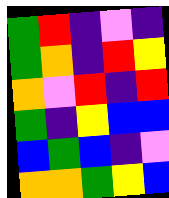[["green", "red", "indigo", "violet", "indigo"], ["green", "orange", "indigo", "red", "yellow"], ["orange", "violet", "red", "indigo", "red"], ["green", "indigo", "yellow", "blue", "blue"], ["blue", "green", "blue", "indigo", "violet"], ["orange", "orange", "green", "yellow", "blue"]]